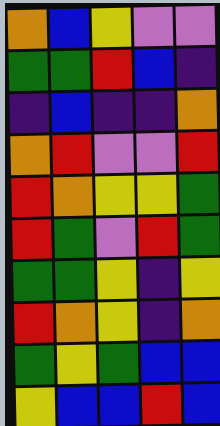[["orange", "blue", "yellow", "violet", "violet"], ["green", "green", "red", "blue", "indigo"], ["indigo", "blue", "indigo", "indigo", "orange"], ["orange", "red", "violet", "violet", "red"], ["red", "orange", "yellow", "yellow", "green"], ["red", "green", "violet", "red", "green"], ["green", "green", "yellow", "indigo", "yellow"], ["red", "orange", "yellow", "indigo", "orange"], ["green", "yellow", "green", "blue", "blue"], ["yellow", "blue", "blue", "red", "blue"]]